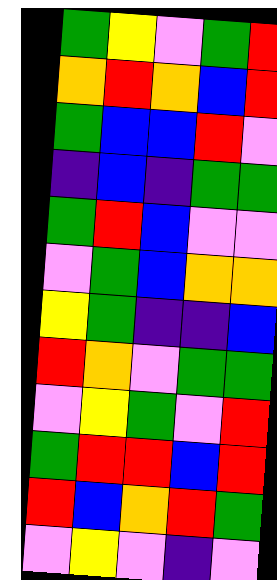[["green", "yellow", "violet", "green", "red"], ["orange", "red", "orange", "blue", "red"], ["green", "blue", "blue", "red", "violet"], ["indigo", "blue", "indigo", "green", "green"], ["green", "red", "blue", "violet", "violet"], ["violet", "green", "blue", "orange", "orange"], ["yellow", "green", "indigo", "indigo", "blue"], ["red", "orange", "violet", "green", "green"], ["violet", "yellow", "green", "violet", "red"], ["green", "red", "red", "blue", "red"], ["red", "blue", "orange", "red", "green"], ["violet", "yellow", "violet", "indigo", "violet"]]